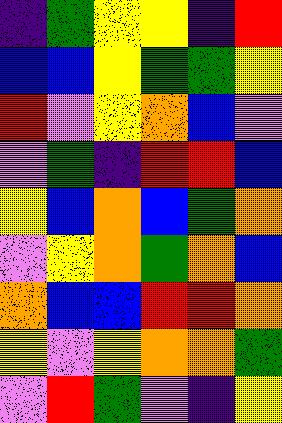[["indigo", "green", "yellow", "yellow", "indigo", "red"], ["blue", "blue", "yellow", "green", "green", "yellow"], ["red", "violet", "yellow", "orange", "blue", "violet"], ["violet", "green", "indigo", "red", "red", "blue"], ["yellow", "blue", "orange", "blue", "green", "orange"], ["violet", "yellow", "orange", "green", "orange", "blue"], ["orange", "blue", "blue", "red", "red", "orange"], ["yellow", "violet", "yellow", "orange", "orange", "green"], ["violet", "red", "green", "violet", "indigo", "yellow"]]